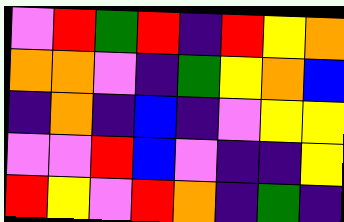[["violet", "red", "green", "red", "indigo", "red", "yellow", "orange"], ["orange", "orange", "violet", "indigo", "green", "yellow", "orange", "blue"], ["indigo", "orange", "indigo", "blue", "indigo", "violet", "yellow", "yellow"], ["violet", "violet", "red", "blue", "violet", "indigo", "indigo", "yellow"], ["red", "yellow", "violet", "red", "orange", "indigo", "green", "indigo"]]